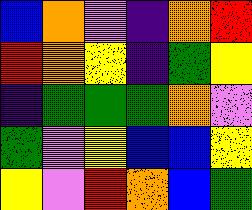[["blue", "orange", "violet", "indigo", "orange", "red"], ["red", "orange", "yellow", "indigo", "green", "yellow"], ["indigo", "green", "green", "green", "orange", "violet"], ["green", "violet", "yellow", "blue", "blue", "yellow"], ["yellow", "violet", "red", "orange", "blue", "green"]]